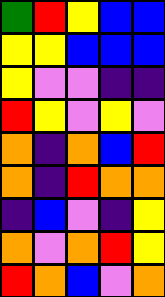[["green", "red", "yellow", "blue", "blue"], ["yellow", "yellow", "blue", "blue", "blue"], ["yellow", "violet", "violet", "indigo", "indigo"], ["red", "yellow", "violet", "yellow", "violet"], ["orange", "indigo", "orange", "blue", "red"], ["orange", "indigo", "red", "orange", "orange"], ["indigo", "blue", "violet", "indigo", "yellow"], ["orange", "violet", "orange", "red", "yellow"], ["red", "orange", "blue", "violet", "orange"]]